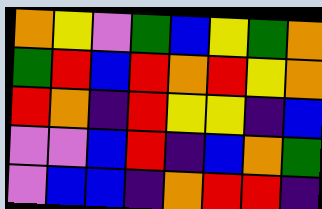[["orange", "yellow", "violet", "green", "blue", "yellow", "green", "orange"], ["green", "red", "blue", "red", "orange", "red", "yellow", "orange"], ["red", "orange", "indigo", "red", "yellow", "yellow", "indigo", "blue"], ["violet", "violet", "blue", "red", "indigo", "blue", "orange", "green"], ["violet", "blue", "blue", "indigo", "orange", "red", "red", "indigo"]]